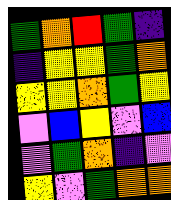[["green", "orange", "red", "green", "indigo"], ["indigo", "yellow", "yellow", "green", "orange"], ["yellow", "yellow", "orange", "green", "yellow"], ["violet", "blue", "yellow", "violet", "blue"], ["violet", "green", "orange", "indigo", "violet"], ["yellow", "violet", "green", "orange", "orange"]]